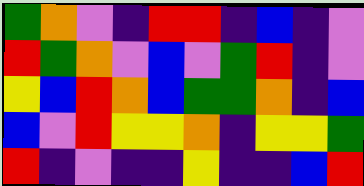[["green", "orange", "violet", "indigo", "red", "red", "indigo", "blue", "indigo", "violet"], ["red", "green", "orange", "violet", "blue", "violet", "green", "red", "indigo", "violet"], ["yellow", "blue", "red", "orange", "blue", "green", "green", "orange", "indigo", "blue"], ["blue", "violet", "red", "yellow", "yellow", "orange", "indigo", "yellow", "yellow", "green"], ["red", "indigo", "violet", "indigo", "indigo", "yellow", "indigo", "indigo", "blue", "red"]]